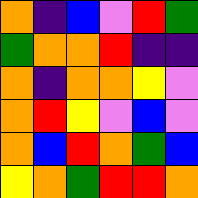[["orange", "indigo", "blue", "violet", "red", "green"], ["green", "orange", "orange", "red", "indigo", "indigo"], ["orange", "indigo", "orange", "orange", "yellow", "violet"], ["orange", "red", "yellow", "violet", "blue", "violet"], ["orange", "blue", "red", "orange", "green", "blue"], ["yellow", "orange", "green", "red", "red", "orange"]]